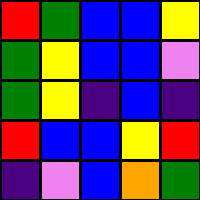[["red", "green", "blue", "blue", "yellow"], ["green", "yellow", "blue", "blue", "violet"], ["green", "yellow", "indigo", "blue", "indigo"], ["red", "blue", "blue", "yellow", "red"], ["indigo", "violet", "blue", "orange", "green"]]